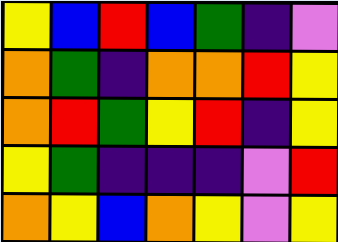[["yellow", "blue", "red", "blue", "green", "indigo", "violet"], ["orange", "green", "indigo", "orange", "orange", "red", "yellow"], ["orange", "red", "green", "yellow", "red", "indigo", "yellow"], ["yellow", "green", "indigo", "indigo", "indigo", "violet", "red"], ["orange", "yellow", "blue", "orange", "yellow", "violet", "yellow"]]